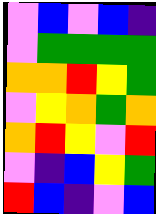[["violet", "blue", "violet", "blue", "indigo"], ["violet", "green", "green", "green", "green"], ["orange", "orange", "red", "yellow", "green"], ["violet", "yellow", "orange", "green", "orange"], ["orange", "red", "yellow", "violet", "red"], ["violet", "indigo", "blue", "yellow", "green"], ["red", "blue", "indigo", "violet", "blue"]]